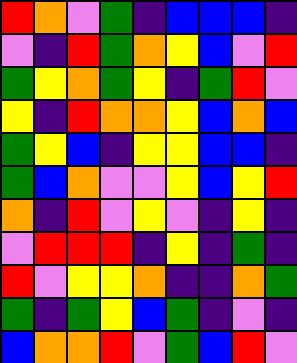[["red", "orange", "violet", "green", "indigo", "blue", "blue", "blue", "indigo"], ["violet", "indigo", "red", "green", "orange", "yellow", "blue", "violet", "red"], ["green", "yellow", "orange", "green", "yellow", "indigo", "green", "red", "violet"], ["yellow", "indigo", "red", "orange", "orange", "yellow", "blue", "orange", "blue"], ["green", "yellow", "blue", "indigo", "yellow", "yellow", "blue", "blue", "indigo"], ["green", "blue", "orange", "violet", "violet", "yellow", "blue", "yellow", "red"], ["orange", "indigo", "red", "violet", "yellow", "violet", "indigo", "yellow", "indigo"], ["violet", "red", "red", "red", "indigo", "yellow", "indigo", "green", "indigo"], ["red", "violet", "yellow", "yellow", "orange", "indigo", "indigo", "orange", "green"], ["green", "indigo", "green", "yellow", "blue", "green", "indigo", "violet", "indigo"], ["blue", "orange", "orange", "red", "violet", "green", "blue", "red", "violet"]]